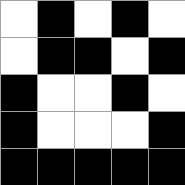[["white", "black", "white", "black", "white"], ["white", "black", "black", "white", "black"], ["black", "white", "white", "black", "white"], ["black", "white", "white", "white", "black"], ["black", "black", "black", "black", "black"]]